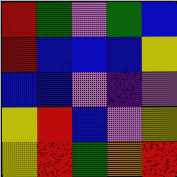[["red", "green", "violet", "green", "blue"], ["red", "blue", "blue", "blue", "yellow"], ["blue", "blue", "violet", "indigo", "violet"], ["yellow", "red", "blue", "violet", "yellow"], ["yellow", "red", "green", "orange", "red"]]